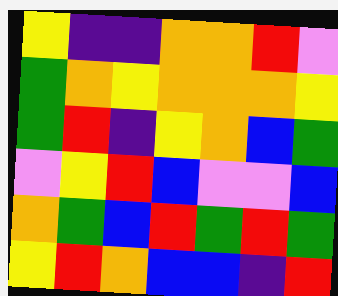[["yellow", "indigo", "indigo", "orange", "orange", "red", "violet"], ["green", "orange", "yellow", "orange", "orange", "orange", "yellow"], ["green", "red", "indigo", "yellow", "orange", "blue", "green"], ["violet", "yellow", "red", "blue", "violet", "violet", "blue"], ["orange", "green", "blue", "red", "green", "red", "green"], ["yellow", "red", "orange", "blue", "blue", "indigo", "red"]]